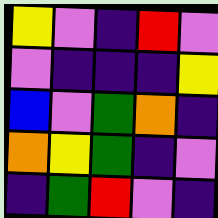[["yellow", "violet", "indigo", "red", "violet"], ["violet", "indigo", "indigo", "indigo", "yellow"], ["blue", "violet", "green", "orange", "indigo"], ["orange", "yellow", "green", "indigo", "violet"], ["indigo", "green", "red", "violet", "indigo"]]